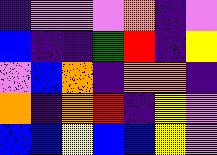[["indigo", "violet", "violet", "violet", "orange", "indigo", "violet"], ["blue", "indigo", "indigo", "green", "red", "indigo", "yellow"], ["violet", "blue", "orange", "indigo", "orange", "orange", "indigo"], ["orange", "indigo", "orange", "red", "indigo", "yellow", "violet"], ["blue", "blue", "yellow", "blue", "blue", "yellow", "violet"]]